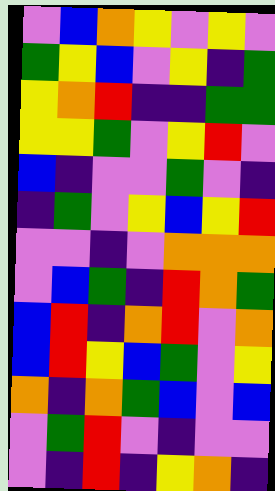[["violet", "blue", "orange", "yellow", "violet", "yellow", "violet"], ["green", "yellow", "blue", "violet", "yellow", "indigo", "green"], ["yellow", "orange", "red", "indigo", "indigo", "green", "green"], ["yellow", "yellow", "green", "violet", "yellow", "red", "violet"], ["blue", "indigo", "violet", "violet", "green", "violet", "indigo"], ["indigo", "green", "violet", "yellow", "blue", "yellow", "red"], ["violet", "violet", "indigo", "violet", "orange", "orange", "orange"], ["violet", "blue", "green", "indigo", "red", "orange", "green"], ["blue", "red", "indigo", "orange", "red", "violet", "orange"], ["blue", "red", "yellow", "blue", "green", "violet", "yellow"], ["orange", "indigo", "orange", "green", "blue", "violet", "blue"], ["violet", "green", "red", "violet", "indigo", "violet", "violet"], ["violet", "indigo", "red", "indigo", "yellow", "orange", "indigo"]]